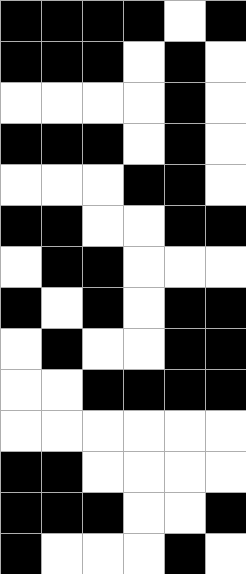[["black", "black", "black", "black", "white", "black"], ["black", "black", "black", "white", "black", "white"], ["white", "white", "white", "white", "black", "white"], ["black", "black", "black", "white", "black", "white"], ["white", "white", "white", "black", "black", "white"], ["black", "black", "white", "white", "black", "black"], ["white", "black", "black", "white", "white", "white"], ["black", "white", "black", "white", "black", "black"], ["white", "black", "white", "white", "black", "black"], ["white", "white", "black", "black", "black", "black"], ["white", "white", "white", "white", "white", "white"], ["black", "black", "white", "white", "white", "white"], ["black", "black", "black", "white", "white", "black"], ["black", "white", "white", "white", "black", "white"]]